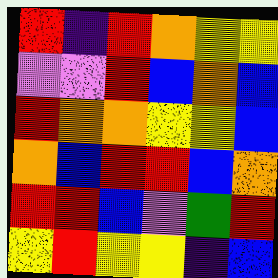[["red", "indigo", "red", "orange", "yellow", "yellow"], ["violet", "violet", "red", "blue", "orange", "blue"], ["red", "orange", "orange", "yellow", "yellow", "blue"], ["orange", "blue", "red", "red", "blue", "orange"], ["red", "red", "blue", "violet", "green", "red"], ["yellow", "red", "yellow", "yellow", "indigo", "blue"]]